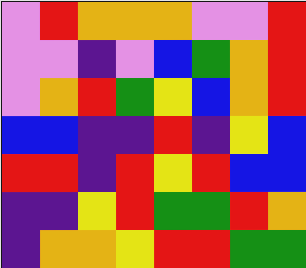[["violet", "red", "orange", "orange", "orange", "violet", "violet", "red"], ["violet", "violet", "indigo", "violet", "blue", "green", "orange", "red"], ["violet", "orange", "red", "green", "yellow", "blue", "orange", "red"], ["blue", "blue", "indigo", "indigo", "red", "indigo", "yellow", "blue"], ["red", "red", "indigo", "red", "yellow", "red", "blue", "blue"], ["indigo", "indigo", "yellow", "red", "green", "green", "red", "orange"], ["indigo", "orange", "orange", "yellow", "red", "red", "green", "green"]]